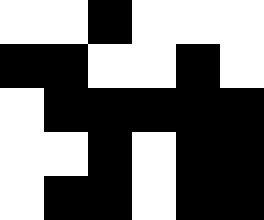[["white", "white", "black", "white", "white", "white"], ["black", "black", "white", "white", "black", "white"], ["white", "black", "black", "black", "black", "black"], ["white", "white", "black", "white", "black", "black"], ["white", "black", "black", "white", "black", "black"]]